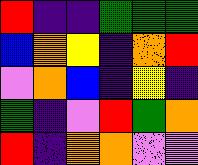[["red", "indigo", "indigo", "green", "green", "green"], ["blue", "orange", "yellow", "indigo", "orange", "red"], ["violet", "orange", "blue", "indigo", "yellow", "indigo"], ["green", "indigo", "violet", "red", "green", "orange"], ["red", "indigo", "orange", "orange", "violet", "violet"]]